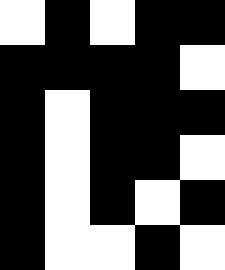[["white", "black", "white", "black", "black"], ["black", "black", "black", "black", "white"], ["black", "white", "black", "black", "black"], ["black", "white", "black", "black", "white"], ["black", "white", "black", "white", "black"], ["black", "white", "white", "black", "white"]]